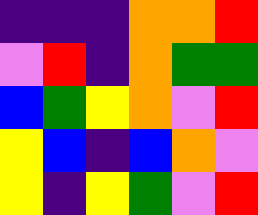[["indigo", "indigo", "indigo", "orange", "orange", "red"], ["violet", "red", "indigo", "orange", "green", "green"], ["blue", "green", "yellow", "orange", "violet", "red"], ["yellow", "blue", "indigo", "blue", "orange", "violet"], ["yellow", "indigo", "yellow", "green", "violet", "red"]]